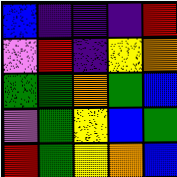[["blue", "indigo", "indigo", "indigo", "red"], ["violet", "red", "indigo", "yellow", "orange"], ["green", "green", "orange", "green", "blue"], ["violet", "green", "yellow", "blue", "green"], ["red", "green", "yellow", "orange", "blue"]]